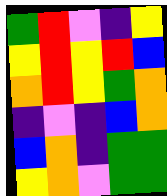[["green", "red", "violet", "indigo", "yellow"], ["yellow", "red", "yellow", "red", "blue"], ["orange", "red", "yellow", "green", "orange"], ["indigo", "violet", "indigo", "blue", "orange"], ["blue", "orange", "indigo", "green", "green"], ["yellow", "orange", "violet", "green", "green"]]